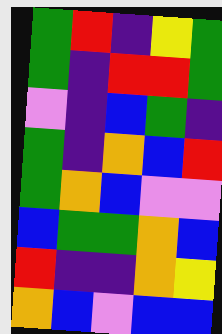[["green", "red", "indigo", "yellow", "green"], ["green", "indigo", "red", "red", "green"], ["violet", "indigo", "blue", "green", "indigo"], ["green", "indigo", "orange", "blue", "red"], ["green", "orange", "blue", "violet", "violet"], ["blue", "green", "green", "orange", "blue"], ["red", "indigo", "indigo", "orange", "yellow"], ["orange", "blue", "violet", "blue", "blue"]]